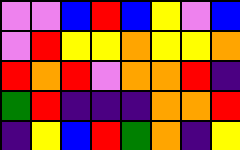[["violet", "violet", "blue", "red", "blue", "yellow", "violet", "blue"], ["violet", "red", "yellow", "yellow", "orange", "yellow", "yellow", "orange"], ["red", "orange", "red", "violet", "orange", "orange", "red", "indigo"], ["green", "red", "indigo", "indigo", "indigo", "orange", "orange", "red"], ["indigo", "yellow", "blue", "red", "green", "orange", "indigo", "yellow"]]